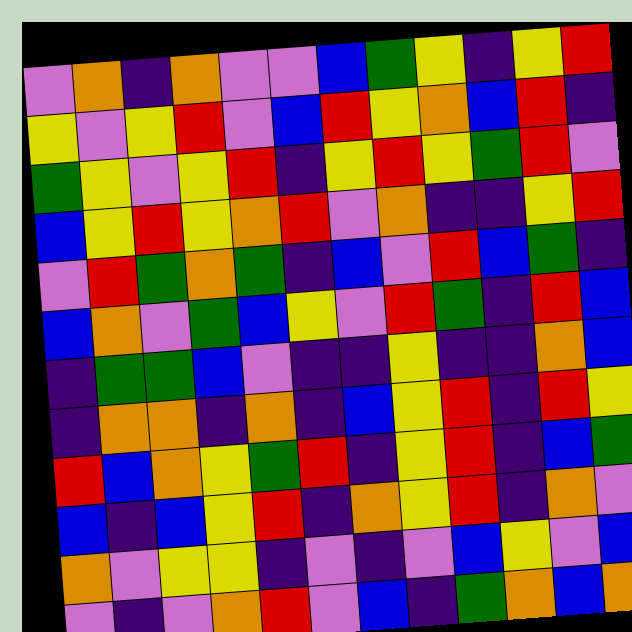[["violet", "orange", "indigo", "orange", "violet", "violet", "blue", "green", "yellow", "indigo", "yellow", "red"], ["yellow", "violet", "yellow", "red", "violet", "blue", "red", "yellow", "orange", "blue", "red", "indigo"], ["green", "yellow", "violet", "yellow", "red", "indigo", "yellow", "red", "yellow", "green", "red", "violet"], ["blue", "yellow", "red", "yellow", "orange", "red", "violet", "orange", "indigo", "indigo", "yellow", "red"], ["violet", "red", "green", "orange", "green", "indigo", "blue", "violet", "red", "blue", "green", "indigo"], ["blue", "orange", "violet", "green", "blue", "yellow", "violet", "red", "green", "indigo", "red", "blue"], ["indigo", "green", "green", "blue", "violet", "indigo", "indigo", "yellow", "indigo", "indigo", "orange", "blue"], ["indigo", "orange", "orange", "indigo", "orange", "indigo", "blue", "yellow", "red", "indigo", "red", "yellow"], ["red", "blue", "orange", "yellow", "green", "red", "indigo", "yellow", "red", "indigo", "blue", "green"], ["blue", "indigo", "blue", "yellow", "red", "indigo", "orange", "yellow", "red", "indigo", "orange", "violet"], ["orange", "violet", "yellow", "yellow", "indigo", "violet", "indigo", "violet", "blue", "yellow", "violet", "blue"], ["violet", "indigo", "violet", "orange", "red", "violet", "blue", "indigo", "green", "orange", "blue", "orange"]]